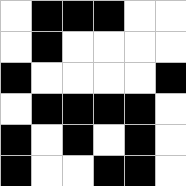[["white", "black", "black", "black", "white", "white"], ["white", "black", "white", "white", "white", "white"], ["black", "white", "white", "white", "white", "black"], ["white", "black", "black", "black", "black", "white"], ["black", "white", "black", "white", "black", "white"], ["black", "white", "white", "black", "black", "white"]]